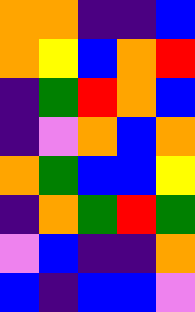[["orange", "orange", "indigo", "indigo", "blue"], ["orange", "yellow", "blue", "orange", "red"], ["indigo", "green", "red", "orange", "blue"], ["indigo", "violet", "orange", "blue", "orange"], ["orange", "green", "blue", "blue", "yellow"], ["indigo", "orange", "green", "red", "green"], ["violet", "blue", "indigo", "indigo", "orange"], ["blue", "indigo", "blue", "blue", "violet"]]